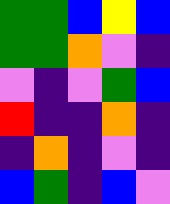[["green", "green", "blue", "yellow", "blue"], ["green", "green", "orange", "violet", "indigo"], ["violet", "indigo", "violet", "green", "blue"], ["red", "indigo", "indigo", "orange", "indigo"], ["indigo", "orange", "indigo", "violet", "indigo"], ["blue", "green", "indigo", "blue", "violet"]]